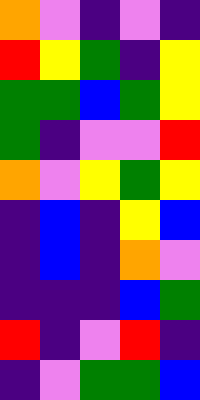[["orange", "violet", "indigo", "violet", "indigo"], ["red", "yellow", "green", "indigo", "yellow"], ["green", "green", "blue", "green", "yellow"], ["green", "indigo", "violet", "violet", "red"], ["orange", "violet", "yellow", "green", "yellow"], ["indigo", "blue", "indigo", "yellow", "blue"], ["indigo", "blue", "indigo", "orange", "violet"], ["indigo", "indigo", "indigo", "blue", "green"], ["red", "indigo", "violet", "red", "indigo"], ["indigo", "violet", "green", "green", "blue"]]